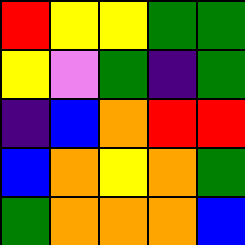[["red", "yellow", "yellow", "green", "green"], ["yellow", "violet", "green", "indigo", "green"], ["indigo", "blue", "orange", "red", "red"], ["blue", "orange", "yellow", "orange", "green"], ["green", "orange", "orange", "orange", "blue"]]